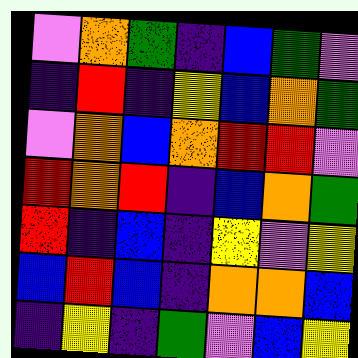[["violet", "orange", "green", "indigo", "blue", "green", "violet"], ["indigo", "red", "indigo", "yellow", "blue", "orange", "green"], ["violet", "orange", "blue", "orange", "red", "red", "violet"], ["red", "orange", "red", "indigo", "blue", "orange", "green"], ["red", "indigo", "blue", "indigo", "yellow", "violet", "yellow"], ["blue", "red", "blue", "indigo", "orange", "orange", "blue"], ["indigo", "yellow", "indigo", "green", "violet", "blue", "yellow"]]